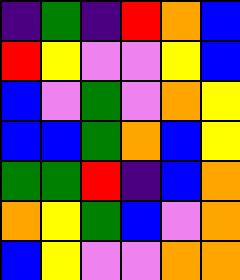[["indigo", "green", "indigo", "red", "orange", "blue"], ["red", "yellow", "violet", "violet", "yellow", "blue"], ["blue", "violet", "green", "violet", "orange", "yellow"], ["blue", "blue", "green", "orange", "blue", "yellow"], ["green", "green", "red", "indigo", "blue", "orange"], ["orange", "yellow", "green", "blue", "violet", "orange"], ["blue", "yellow", "violet", "violet", "orange", "orange"]]